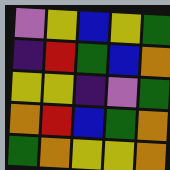[["violet", "yellow", "blue", "yellow", "green"], ["indigo", "red", "green", "blue", "orange"], ["yellow", "yellow", "indigo", "violet", "green"], ["orange", "red", "blue", "green", "orange"], ["green", "orange", "yellow", "yellow", "orange"]]